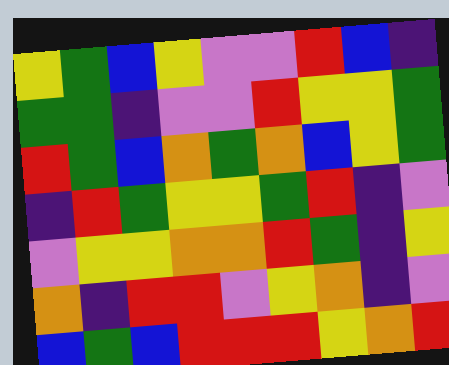[["yellow", "green", "blue", "yellow", "violet", "violet", "red", "blue", "indigo"], ["green", "green", "indigo", "violet", "violet", "red", "yellow", "yellow", "green"], ["red", "green", "blue", "orange", "green", "orange", "blue", "yellow", "green"], ["indigo", "red", "green", "yellow", "yellow", "green", "red", "indigo", "violet"], ["violet", "yellow", "yellow", "orange", "orange", "red", "green", "indigo", "yellow"], ["orange", "indigo", "red", "red", "violet", "yellow", "orange", "indigo", "violet"], ["blue", "green", "blue", "red", "red", "red", "yellow", "orange", "red"]]